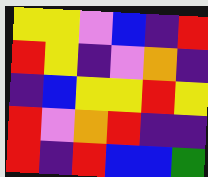[["yellow", "yellow", "violet", "blue", "indigo", "red"], ["red", "yellow", "indigo", "violet", "orange", "indigo"], ["indigo", "blue", "yellow", "yellow", "red", "yellow"], ["red", "violet", "orange", "red", "indigo", "indigo"], ["red", "indigo", "red", "blue", "blue", "green"]]